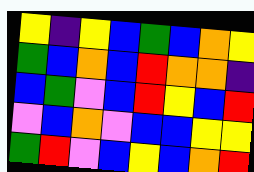[["yellow", "indigo", "yellow", "blue", "green", "blue", "orange", "yellow"], ["green", "blue", "orange", "blue", "red", "orange", "orange", "indigo"], ["blue", "green", "violet", "blue", "red", "yellow", "blue", "red"], ["violet", "blue", "orange", "violet", "blue", "blue", "yellow", "yellow"], ["green", "red", "violet", "blue", "yellow", "blue", "orange", "red"]]